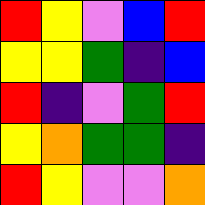[["red", "yellow", "violet", "blue", "red"], ["yellow", "yellow", "green", "indigo", "blue"], ["red", "indigo", "violet", "green", "red"], ["yellow", "orange", "green", "green", "indigo"], ["red", "yellow", "violet", "violet", "orange"]]